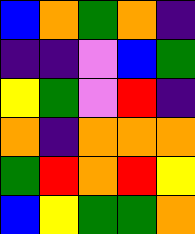[["blue", "orange", "green", "orange", "indigo"], ["indigo", "indigo", "violet", "blue", "green"], ["yellow", "green", "violet", "red", "indigo"], ["orange", "indigo", "orange", "orange", "orange"], ["green", "red", "orange", "red", "yellow"], ["blue", "yellow", "green", "green", "orange"]]